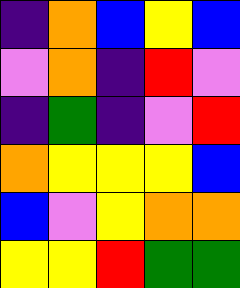[["indigo", "orange", "blue", "yellow", "blue"], ["violet", "orange", "indigo", "red", "violet"], ["indigo", "green", "indigo", "violet", "red"], ["orange", "yellow", "yellow", "yellow", "blue"], ["blue", "violet", "yellow", "orange", "orange"], ["yellow", "yellow", "red", "green", "green"]]